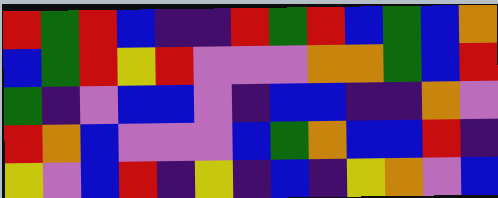[["red", "green", "red", "blue", "indigo", "indigo", "red", "green", "red", "blue", "green", "blue", "orange"], ["blue", "green", "red", "yellow", "red", "violet", "violet", "violet", "orange", "orange", "green", "blue", "red"], ["green", "indigo", "violet", "blue", "blue", "violet", "indigo", "blue", "blue", "indigo", "indigo", "orange", "violet"], ["red", "orange", "blue", "violet", "violet", "violet", "blue", "green", "orange", "blue", "blue", "red", "indigo"], ["yellow", "violet", "blue", "red", "indigo", "yellow", "indigo", "blue", "indigo", "yellow", "orange", "violet", "blue"]]